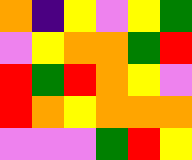[["orange", "indigo", "yellow", "violet", "yellow", "green"], ["violet", "yellow", "orange", "orange", "green", "red"], ["red", "green", "red", "orange", "yellow", "violet"], ["red", "orange", "yellow", "orange", "orange", "orange"], ["violet", "violet", "violet", "green", "red", "yellow"]]